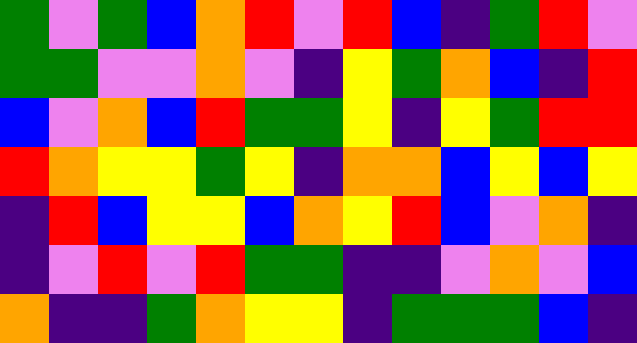[["green", "violet", "green", "blue", "orange", "red", "violet", "red", "blue", "indigo", "green", "red", "violet"], ["green", "green", "violet", "violet", "orange", "violet", "indigo", "yellow", "green", "orange", "blue", "indigo", "red"], ["blue", "violet", "orange", "blue", "red", "green", "green", "yellow", "indigo", "yellow", "green", "red", "red"], ["red", "orange", "yellow", "yellow", "green", "yellow", "indigo", "orange", "orange", "blue", "yellow", "blue", "yellow"], ["indigo", "red", "blue", "yellow", "yellow", "blue", "orange", "yellow", "red", "blue", "violet", "orange", "indigo"], ["indigo", "violet", "red", "violet", "red", "green", "green", "indigo", "indigo", "violet", "orange", "violet", "blue"], ["orange", "indigo", "indigo", "green", "orange", "yellow", "yellow", "indigo", "green", "green", "green", "blue", "indigo"]]